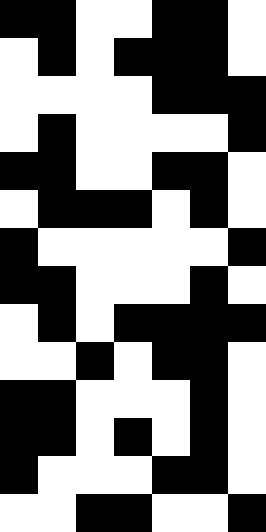[["black", "black", "white", "white", "black", "black", "white"], ["white", "black", "white", "black", "black", "black", "white"], ["white", "white", "white", "white", "black", "black", "black"], ["white", "black", "white", "white", "white", "white", "black"], ["black", "black", "white", "white", "black", "black", "white"], ["white", "black", "black", "black", "white", "black", "white"], ["black", "white", "white", "white", "white", "white", "black"], ["black", "black", "white", "white", "white", "black", "white"], ["white", "black", "white", "black", "black", "black", "black"], ["white", "white", "black", "white", "black", "black", "white"], ["black", "black", "white", "white", "white", "black", "white"], ["black", "black", "white", "black", "white", "black", "white"], ["black", "white", "white", "white", "black", "black", "white"], ["white", "white", "black", "black", "white", "white", "black"]]